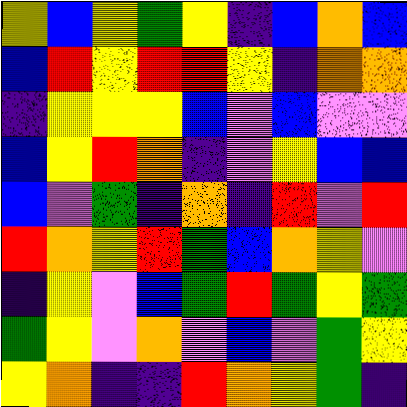[["yellow", "blue", "yellow", "green", "yellow", "indigo", "blue", "orange", "blue"], ["blue", "red", "yellow", "red", "red", "yellow", "indigo", "orange", "orange"], ["indigo", "yellow", "yellow", "yellow", "blue", "violet", "blue", "violet", "violet"], ["blue", "yellow", "red", "orange", "indigo", "violet", "yellow", "blue", "blue"], ["blue", "violet", "green", "indigo", "orange", "indigo", "red", "violet", "red"], ["red", "orange", "yellow", "red", "green", "blue", "orange", "yellow", "violet"], ["indigo", "yellow", "violet", "blue", "green", "red", "green", "yellow", "green"], ["green", "yellow", "violet", "orange", "violet", "blue", "violet", "green", "yellow"], ["yellow", "orange", "indigo", "indigo", "red", "orange", "yellow", "green", "indigo"]]